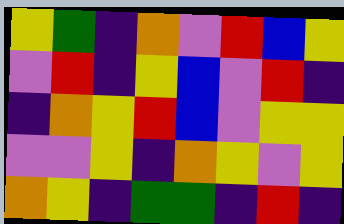[["yellow", "green", "indigo", "orange", "violet", "red", "blue", "yellow"], ["violet", "red", "indigo", "yellow", "blue", "violet", "red", "indigo"], ["indigo", "orange", "yellow", "red", "blue", "violet", "yellow", "yellow"], ["violet", "violet", "yellow", "indigo", "orange", "yellow", "violet", "yellow"], ["orange", "yellow", "indigo", "green", "green", "indigo", "red", "indigo"]]